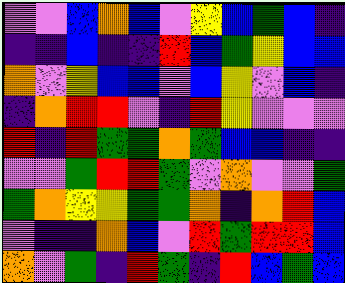[["violet", "violet", "blue", "orange", "blue", "violet", "yellow", "blue", "green", "blue", "indigo"], ["indigo", "indigo", "blue", "indigo", "indigo", "red", "blue", "green", "yellow", "blue", "blue"], ["orange", "violet", "yellow", "blue", "blue", "violet", "blue", "yellow", "violet", "blue", "indigo"], ["indigo", "orange", "red", "red", "violet", "indigo", "red", "yellow", "violet", "violet", "violet"], ["red", "indigo", "red", "green", "green", "orange", "green", "blue", "blue", "indigo", "indigo"], ["violet", "violet", "green", "red", "red", "green", "violet", "orange", "violet", "violet", "green"], ["green", "orange", "yellow", "yellow", "green", "green", "orange", "indigo", "orange", "red", "blue"], ["violet", "indigo", "indigo", "orange", "blue", "violet", "red", "green", "red", "red", "blue"], ["orange", "violet", "green", "indigo", "red", "green", "indigo", "red", "blue", "green", "blue"]]